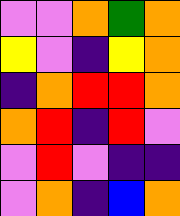[["violet", "violet", "orange", "green", "orange"], ["yellow", "violet", "indigo", "yellow", "orange"], ["indigo", "orange", "red", "red", "orange"], ["orange", "red", "indigo", "red", "violet"], ["violet", "red", "violet", "indigo", "indigo"], ["violet", "orange", "indigo", "blue", "orange"]]